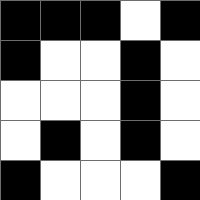[["black", "black", "black", "white", "black"], ["black", "white", "white", "black", "white"], ["white", "white", "white", "black", "white"], ["white", "black", "white", "black", "white"], ["black", "white", "white", "white", "black"]]